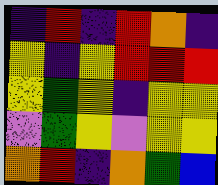[["indigo", "red", "indigo", "red", "orange", "indigo"], ["yellow", "indigo", "yellow", "red", "red", "red"], ["yellow", "green", "yellow", "indigo", "yellow", "yellow"], ["violet", "green", "yellow", "violet", "yellow", "yellow"], ["orange", "red", "indigo", "orange", "green", "blue"]]